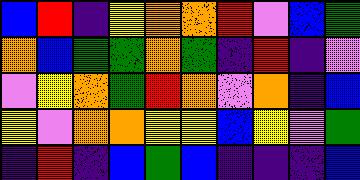[["blue", "red", "indigo", "yellow", "orange", "orange", "red", "violet", "blue", "green"], ["orange", "blue", "green", "green", "orange", "green", "indigo", "red", "indigo", "violet"], ["violet", "yellow", "orange", "green", "red", "orange", "violet", "orange", "indigo", "blue"], ["yellow", "violet", "orange", "orange", "yellow", "yellow", "blue", "yellow", "violet", "green"], ["indigo", "red", "indigo", "blue", "green", "blue", "indigo", "indigo", "indigo", "blue"]]